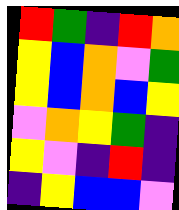[["red", "green", "indigo", "red", "orange"], ["yellow", "blue", "orange", "violet", "green"], ["yellow", "blue", "orange", "blue", "yellow"], ["violet", "orange", "yellow", "green", "indigo"], ["yellow", "violet", "indigo", "red", "indigo"], ["indigo", "yellow", "blue", "blue", "violet"]]